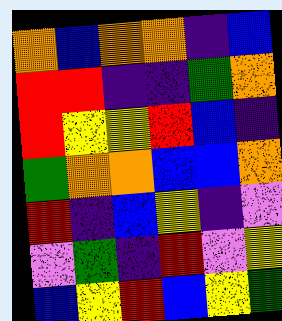[["orange", "blue", "orange", "orange", "indigo", "blue"], ["red", "red", "indigo", "indigo", "green", "orange"], ["red", "yellow", "yellow", "red", "blue", "indigo"], ["green", "orange", "orange", "blue", "blue", "orange"], ["red", "indigo", "blue", "yellow", "indigo", "violet"], ["violet", "green", "indigo", "red", "violet", "yellow"], ["blue", "yellow", "red", "blue", "yellow", "green"]]